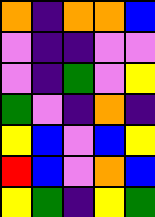[["orange", "indigo", "orange", "orange", "blue"], ["violet", "indigo", "indigo", "violet", "violet"], ["violet", "indigo", "green", "violet", "yellow"], ["green", "violet", "indigo", "orange", "indigo"], ["yellow", "blue", "violet", "blue", "yellow"], ["red", "blue", "violet", "orange", "blue"], ["yellow", "green", "indigo", "yellow", "green"]]